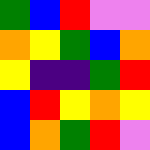[["green", "blue", "red", "violet", "violet"], ["orange", "yellow", "green", "blue", "orange"], ["yellow", "indigo", "indigo", "green", "red"], ["blue", "red", "yellow", "orange", "yellow"], ["blue", "orange", "green", "red", "violet"]]